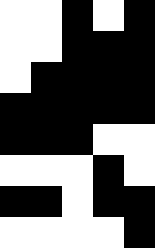[["white", "white", "black", "white", "black"], ["white", "white", "black", "black", "black"], ["white", "black", "black", "black", "black"], ["black", "black", "black", "black", "black"], ["black", "black", "black", "white", "white"], ["white", "white", "white", "black", "white"], ["black", "black", "white", "black", "black"], ["white", "white", "white", "white", "black"]]